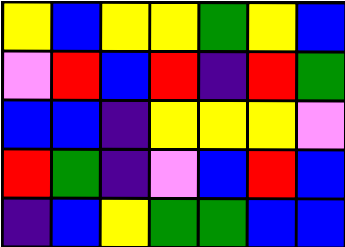[["yellow", "blue", "yellow", "yellow", "green", "yellow", "blue"], ["violet", "red", "blue", "red", "indigo", "red", "green"], ["blue", "blue", "indigo", "yellow", "yellow", "yellow", "violet"], ["red", "green", "indigo", "violet", "blue", "red", "blue"], ["indigo", "blue", "yellow", "green", "green", "blue", "blue"]]